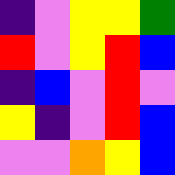[["indigo", "violet", "yellow", "yellow", "green"], ["red", "violet", "yellow", "red", "blue"], ["indigo", "blue", "violet", "red", "violet"], ["yellow", "indigo", "violet", "red", "blue"], ["violet", "violet", "orange", "yellow", "blue"]]